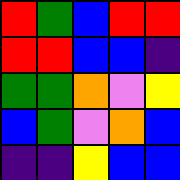[["red", "green", "blue", "red", "red"], ["red", "red", "blue", "blue", "indigo"], ["green", "green", "orange", "violet", "yellow"], ["blue", "green", "violet", "orange", "blue"], ["indigo", "indigo", "yellow", "blue", "blue"]]